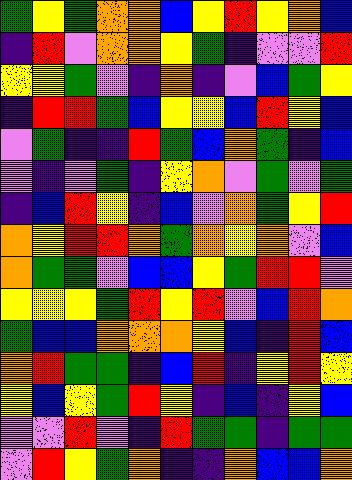[["green", "yellow", "green", "orange", "orange", "blue", "yellow", "red", "yellow", "orange", "blue"], ["indigo", "red", "violet", "orange", "orange", "yellow", "green", "indigo", "violet", "violet", "red"], ["yellow", "yellow", "green", "violet", "indigo", "orange", "indigo", "violet", "blue", "green", "yellow"], ["indigo", "red", "red", "green", "blue", "yellow", "yellow", "blue", "red", "yellow", "blue"], ["violet", "green", "indigo", "indigo", "red", "green", "blue", "orange", "green", "indigo", "blue"], ["violet", "indigo", "violet", "green", "indigo", "yellow", "orange", "violet", "green", "violet", "green"], ["indigo", "blue", "red", "yellow", "indigo", "blue", "violet", "orange", "green", "yellow", "red"], ["orange", "yellow", "red", "red", "orange", "green", "orange", "yellow", "orange", "violet", "blue"], ["orange", "green", "green", "violet", "blue", "blue", "yellow", "green", "red", "red", "violet"], ["yellow", "yellow", "yellow", "green", "red", "yellow", "red", "violet", "blue", "red", "orange"], ["green", "blue", "blue", "orange", "orange", "orange", "yellow", "blue", "indigo", "red", "blue"], ["orange", "red", "green", "green", "indigo", "blue", "red", "indigo", "yellow", "red", "yellow"], ["yellow", "blue", "yellow", "green", "red", "yellow", "indigo", "blue", "indigo", "yellow", "blue"], ["violet", "violet", "red", "violet", "indigo", "red", "green", "green", "indigo", "green", "green"], ["violet", "red", "yellow", "green", "orange", "indigo", "indigo", "orange", "blue", "blue", "orange"]]